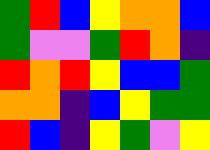[["green", "red", "blue", "yellow", "orange", "orange", "blue"], ["green", "violet", "violet", "green", "red", "orange", "indigo"], ["red", "orange", "red", "yellow", "blue", "blue", "green"], ["orange", "orange", "indigo", "blue", "yellow", "green", "green"], ["red", "blue", "indigo", "yellow", "green", "violet", "yellow"]]